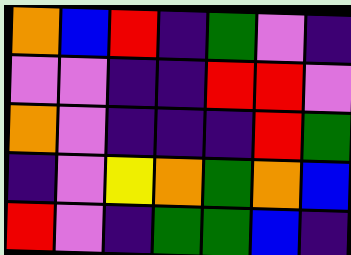[["orange", "blue", "red", "indigo", "green", "violet", "indigo"], ["violet", "violet", "indigo", "indigo", "red", "red", "violet"], ["orange", "violet", "indigo", "indigo", "indigo", "red", "green"], ["indigo", "violet", "yellow", "orange", "green", "orange", "blue"], ["red", "violet", "indigo", "green", "green", "blue", "indigo"]]